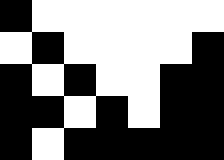[["black", "white", "white", "white", "white", "white", "white"], ["white", "black", "white", "white", "white", "white", "black"], ["black", "white", "black", "white", "white", "black", "black"], ["black", "black", "white", "black", "white", "black", "black"], ["black", "white", "black", "black", "black", "black", "black"]]